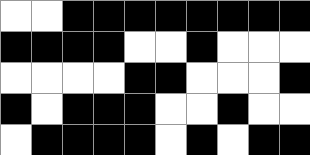[["white", "white", "black", "black", "black", "black", "black", "black", "black", "black"], ["black", "black", "black", "black", "white", "white", "black", "white", "white", "white"], ["white", "white", "white", "white", "black", "black", "white", "white", "white", "black"], ["black", "white", "black", "black", "black", "white", "white", "black", "white", "white"], ["white", "black", "black", "black", "black", "white", "black", "white", "black", "black"]]